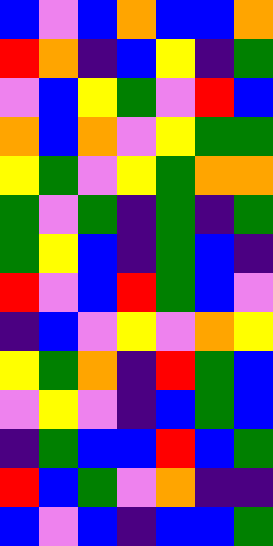[["blue", "violet", "blue", "orange", "blue", "blue", "orange"], ["red", "orange", "indigo", "blue", "yellow", "indigo", "green"], ["violet", "blue", "yellow", "green", "violet", "red", "blue"], ["orange", "blue", "orange", "violet", "yellow", "green", "green"], ["yellow", "green", "violet", "yellow", "green", "orange", "orange"], ["green", "violet", "green", "indigo", "green", "indigo", "green"], ["green", "yellow", "blue", "indigo", "green", "blue", "indigo"], ["red", "violet", "blue", "red", "green", "blue", "violet"], ["indigo", "blue", "violet", "yellow", "violet", "orange", "yellow"], ["yellow", "green", "orange", "indigo", "red", "green", "blue"], ["violet", "yellow", "violet", "indigo", "blue", "green", "blue"], ["indigo", "green", "blue", "blue", "red", "blue", "green"], ["red", "blue", "green", "violet", "orange", "indigo", "indigo"], ["blue", "violet", "blue", "indigo", "blue", "blue", "green"]]